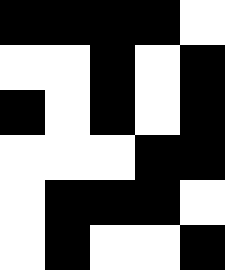[["black", "black", "black", "black", "white"], ["white", "white", "black", "white", "black"], ["black", "white", "black", "white", "black"], ["white", "white", "white", "black", "black"], ["white", "black", "black", "black", "white"], ["white", "black", "white", "white", "black"]]